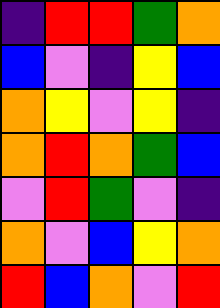[["indigo", "red", "red", "green", "orange"], ["blue", "violet", "indigo", "yellow", "blue"], ["orange", "yellow", "violet", "yellow", "indigo"], ["orange", "red", "orange", "green", "blue"], ["violet", "red", "green", "violet", "indigo"], ["orange", "violet", "blue", "yellow", "orange"], ["red", "blue", "orange", "violet", "red"]]